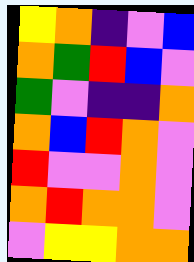[["yellow", "orange", "indigo", "violet", "blue"], ["orange", "green", "red", "blue", "violet"], ["green", "violet", "indigo", "indigo", "orange"], ["orange", "blue", "red", "orange", "violet"], ["red", "violet", "violet", "orange", "violet"], ["orange", "red", "orange", "orange", "violet"], ["violet", "yellow", "yellow", "orange", "orange"]]